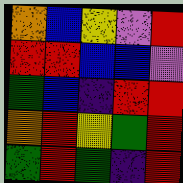[["orange", "blue", "yellow", "violet", "red"], ["red", "red", "blue", "blue", "violet"], ["green", "blue", "indigo", "red", "red"], ["orange", "red", "yellow", "green", "red"], ["green", "red", "green", "indigo", "red"]]